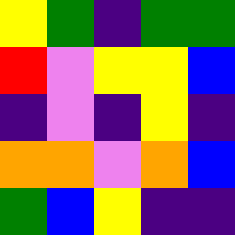[["yellow", "green", "indigo", "green", "green"], ["red", "violet", "yellow", "yellow", "blue"], ["indigo", "violet", "indigo", "yellow", "indigo"], ["orange", "orange", "violet", "orange", "blue"], ["green", "blue", "yellow", "indigo", "indigo"]]